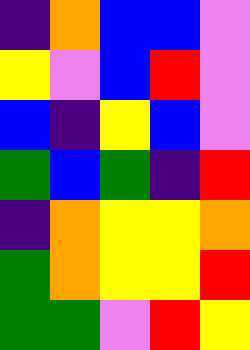[["indigo", "orange", "blue", "blue", "violet"], ["yellow", "violet", "blue", "red", "violet"], ["blue", "indigo", "yellow", "blue", "violet"], ["green", "blue", "green", "indigo", "red"], ["indigo", "orange", "yellow", "yellow", "orange"], ["green", "orange", "yellow", "yellow", "red"], ["green", "green", "violet", "red", "yellow"]]